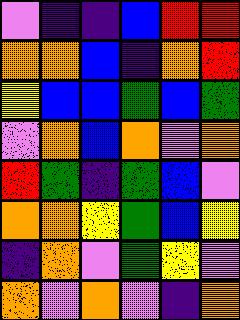[["violet", "indigo", "indigo", "blue", "red", "red"], ["orange", "orange", "blue", "indigo", "orange", "red"], ["yellow", "blue", "blue", "green", "blue", "green"], ["violet", "orange", "blue", "orange", "violet", "orange"], ["red", "green", "indigo", "green", "blue", "violet"], ["orange", "orange", "yellow", "green", "blue", "yellow"], ["indigo", "orange", "violet", "green", "yellow", "violet"], ["orange", "violet", "orange", "violet", "indigo", "orange"]]